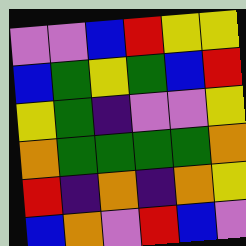[["violet", "violet", "blue", "red", "yellow", "yellow"], ["blue", "green", "yellow", "green", "blue", "red"], ["yellow", "green", "indigo", "violet", "violet", "yellow"], ["orange", "green", "green", "green", "green", "orange"], ["red", "indigo", "orange", "indigo", "orange", "yellow"], ["blue", "orange", "violet", "red", "blue", "violet"]]